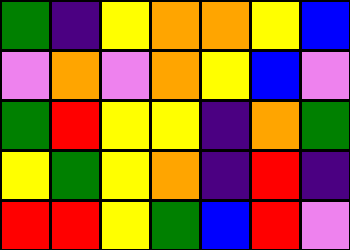[["green", "indigo", "yellow", "orange", "orange", "yellow", "blue"], ["violet", "orange", "violet", "orange", "yellow", "blue", "violet"], ["green", "red", "yellow", "yellow", "indigo", "orange", "green"], ["yellow", "green", "yellow", "orange", "indigo", "red", "indigo"], ["red", "red", "yellow", "green", "blue", "red", "violet"]]